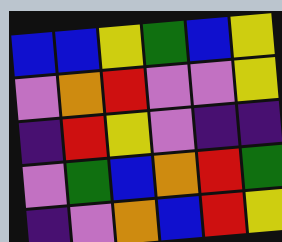[["blue", "blue", "yellow", "green", "blue", "yellow"], ["violet", "orange", "red", "violet", "violet", "yellow"], ["indigo", "red", "yellow", "violet", "indigo", "indigo"], ["violet", "green", "blue", "orange", "red", "green"], ["indigo", "violet", "orange", "blue", "red", "yellow"]]